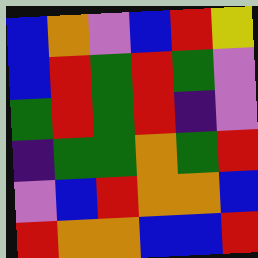[["blue", "orange", "violet", "blue", "red", "yellow"], ["blue", "red", "green", "red", "green", "violet"], ["green", "red", "green", "red", "indigo", "violet"], ["indigo", "green", "green", "orange", "green", "red"], ["violet", "blue", "red", "orange", "orange", "blue"], ["red", "orange", "orange", "blue", "blue", "red"]]